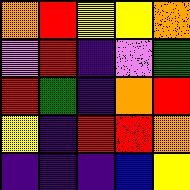[["orange", "red", "yellow", "yellow", "orange"], ["violet", "red", "indigo", "violet", "green"], ["red", "green", "indigo", "orange", "red"], ["yellow", "indigo", "red", "red", "orange"], ["indigo", "indigo", "indigo", "blue", "yellow"]]